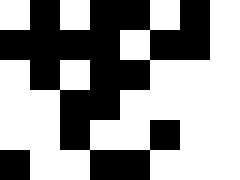[["white", "black", "white", "black", "black", "white", "black", "white"], ["black", "black", "black", "black", "white", "black", "black", "white"], ["white", "black", "white", "black", "black", "white", "white", "white"], ["white", "white", "black", "black", "white", "white", "white", "white"], ["white", "white", "black", "white", "white", "black", "white", "white"], ["black", "white", "white", "black", "black", "white", "white", "white"]]